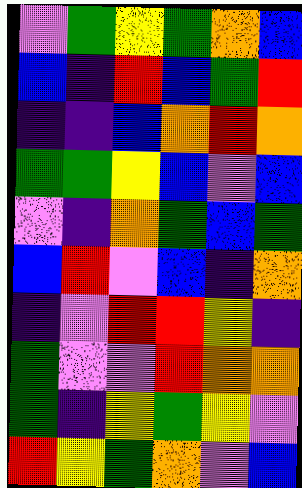[["violet", "green", "yellow", "green", "orange", "blue"], ["blue", "indigo", "red", "blue", "green", "red"], ["indigo", "indigo", "blue", "orange", "red", "orange"], ["green", "green", "yellow", "blue", "violet", "blue"], ["violet", "indigo", "orange", "green", "blue", "green"], ["blue", "red", "violet", "blue", "indigo", "orange"], ["indigo", "violet", "red", "red", "yellow", "indigo"], ["green", "violet", "violet", "red", "orange", "orange"], ["green", "indigo", "yellow", "green", "yellow", "violet"], ["red", "yellow", "green", "orange", "violet", "blue"]]